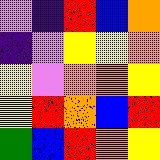[["violet", "indigo", "red", "blue", "orange"], ["indigo", "violet", "yellow", "yellow", "orange"], ["yellow", "violet", "orange", "orange", "yellow"], ["yellow", "red", "orange", "blue", "red"], ["green", "blue", "red", "orange", "yellow"]]